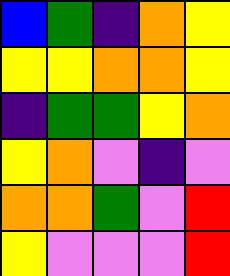[["blue", "green", "indigo", "orange", "yellow"], ["yellow", "yellow", "orange", "orange", "yellow"], ["indigo", "green", "green", "yellow", "orange"], ["yellow", "orange", "violet", "indigo", "violet"], ["orange", "orange", "green", "violet", "red"], ["yellow", "violet", "violet", "violet", "red"]]